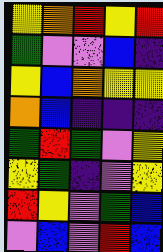[["yellow", "orange", "red", "yellow", "red"], ["green", "violet", "violet", "blue", "indigo"], ["yellow", "blue", "orange", "yellow", "yellow"], ["orange", "blue", "indigo", "indigo", "indigo"], ["green", "red", "green", "violet", "yellow"], ["yellow", "green", "indigo", "violet", "yellow"], ["red", "yellow", "violet", "green", "blue"], ["violet", "blue", "violet", "red", "blue"]]